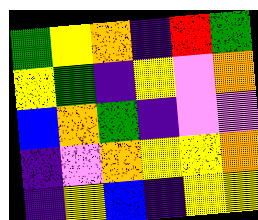[["green", "yellow", "orange", "indigo", "red", "green"], ["yellow", "green", "indigo", "yellow", "violet", "orange"], ["blue", "orange", "green", "indigo", "violet", "violet"], ["indigo", "violet", "orange", "yellow", "yellow", "orange"], ["indigo", "yellow", "blue", "indigo", "yellow", "yellow"]]